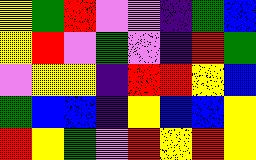[["yellow", "green", "red", "violet", "violet", "indigo", "green", "blue"], ["yellow", "red", "violet", "green", "violet", "indigo", "red", "green"], ["violet", "yellow", "yellow", "indigo", "red", "red", "yellow", "blue"], ["green", "blue", "blue", "indigo", "yellow", "blue", "blue", "yellow"], ["red", "yellow", "green", "violet", "red", "yellow", "red", "yellow"]]